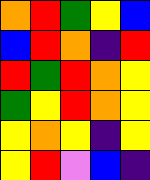[["orange", "red", "green", "yellow", "blue"], ["blue", "red", "orange", "indigo", "red"], ["red", "green", "red", "orange", "yellow"], ["green", "yellow", "red", "orange", "yellow"], ["yellow", "orange", "yellow", "indigo", "yellow"], ["yellow", "red", "violet", "blue", "indigo"]]